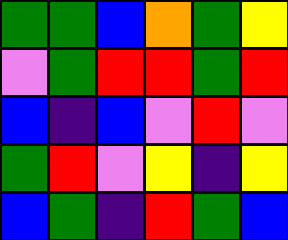[["green", "green", "blue", "orange", "green", "yellow"], ["violet", "green", "red", "red", "green", "red"], ["blue", "indigo", "blue", "violet", "red", "violet"], ["green", "red", "violet", "yellow", "indigo", "yellow"], ["blue", "green", "indigo", "red", "green", "blue"]]